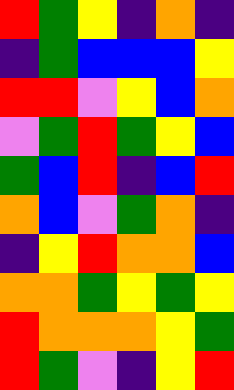[["red", "green", "yellow", "indigo", "orange", "indigo"], ["indigo", "green", "blue", "blue", "blue", "yellow"], ["red", "red", "violet", "yellow", "blue", "orange"], ["violet", "green", "red", "green", "yellow", "blue"], ["green", "blue", "red", "indigo", "blue", "red"], ["orange", "blue", "violet", "green", "orange", "indigo"], ["indigo", "yellow", "red", "orange", "orange", "blue"], ["orange", "orange", "green", "yellow", "green", "yellow"], ["red", "orange", "orange", "orange", "yellow", "green"], ["red", "green", "violet", "indigo", "yellow", "red"]]